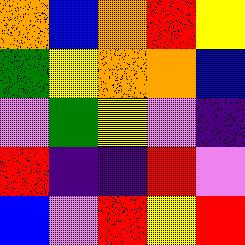[["orange", "blue", "orange", "red", "yellow"], ["green", "yellow", "orange", "orange", "blue"], ["violet", "green", "yellow", "violet", "indigo"], ["red", "indigo", "indigo", "red", "violet"], ["blue", "violet", "red", "yellow", "red"]]